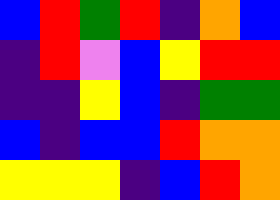[["blue", "red", "green", "red", "indigo", "orange", "blue"], ["indigo", "red", "violet", "blue", "yellow", "red", "red"], ["indigo", "indigo", "yellow", "blue", "indigo", "green", "green"], ["blue", "indigo", "blue", "blue", "red", "orange", "orange"], ["yellow", "yellow", "yellow", "indigo", "blue", "red", "orange"]]